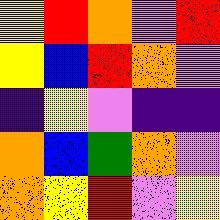[["yellow", "red", "orange", "violet", "red"], ["yellow", "blue", "red", "orange", "violet"], ["indigo", "yellow", "violet", "indigo", "indigo"], ["orange", "blue", "green", "orange", "violet"], ["orange", "yellow", "red", "violet", "yellow"]]